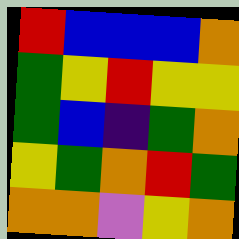[["red", "blue", "blue", "blue", "orange"], ["green", "yellow", "red", "yellow", "yellow"], ["green", "blue", "indigo", "green", "orange"], ["yellow", "green", "orange", "red", "green"], ["orange", "orange", "violet", "yellow", "orange"]]